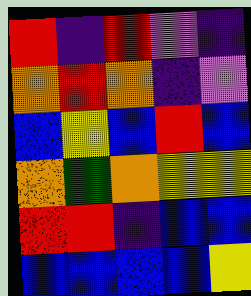[["red", "indigo", "red", "violet", "indigo"], ["orange", "red", "orange", "indigo", "violet"], ["blue", "yellow", "blue", "red", "blue"], ["orange", "green", "orange", "yellow", "yellow"], ["red", "red", "indigo", "blue", "blue"], ["blue", "blue", "blue", "blue", "yellow"]]